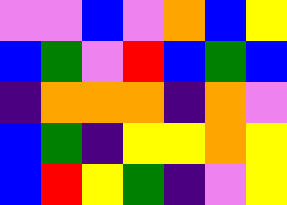[["violet", "violet", "blue", "violet", "orange", "blue", "yellow"], ["blue", "green", "violet", "red", "blue", "green", "blue"], ["indigo", "orange", "orange", "orange", "indigo", "orange", "violet"], ["blue", "green", "indigo", "yellow", "yellow", "orange", "yellow"], ["blue", "red", "yellow", "green", "indigo", "violet", "yellow"]]